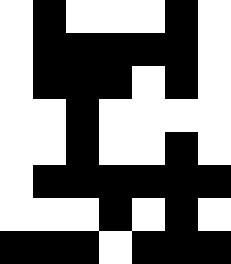[["white", "black", "white", "white", "white", "black", "white"], ["white", "black", "black", "black", "black", "black", "white"], ["white", "black", "black", "black", "white", "black", "white"], ["white", "white", "black", "white", "white", "white", "white"], ["white", "white", "black", "white", "white", "black", "white"], ["white", "black", "black", "black", "black", "black", "black"], ["white", "white", "white", "black", "white", "black", "white"], ["black", "black", "black", "white", "black", "black", "black"]]